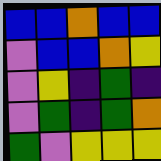[["blue", "blue", "orange", "blue", "blue"], ["violet", "blue", "blue", "orange", "yellow"], ["violet", "yellow", "indigo", "green", "indigo"], ["violet", "green", "indigo", "green", "orange"], ["green", "violet", "yellow", "yellow", "yellow"]]